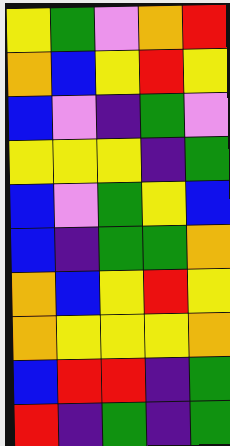[["yellow", "green", "violet", "orange", "red"], ["orange", "blue", "yellow", "red", "yellow"], ["blue", "violet", "indigo", "green", "violet"], ["yellow", "yellow", "yellow", "indigo", "green"], ["blue", "violet", "green", "yellow", "blue"], ["blue", "indigo", "green", "green", "orange"], ["orange", "blue", "yellow", "red", "yellow"], ["orange", "yellow", "yellow", "yellow", "orange"], ["blue", "red", "red", "indigo", "green"], ["red", "indigo", "green", "indigo", "green"]]